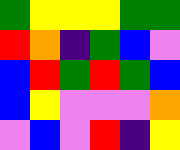[["green", "yellow", "yellow", "yellow", "green", "green"], ["red", "orange", "indigo", "green", "blue", "violet"], ["blue", "red", "green", "red", "green", "blue"], ["blue", "yellow", "violet", "violet", "violet", "orange"], ["violet", "blue", "violet", "red", "indigo", "yellow"]]